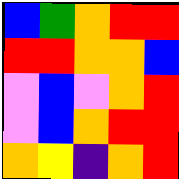[["blue", "green", "orange", "red", "red"], ["red", "red", "orange", "orange", "blue"], ["violet", "blue", "violet", "orange", "red"], ["violet", "blue", "orange", "red", "red"], ["orange", "yellow", "indigo", "orange", "red"]]